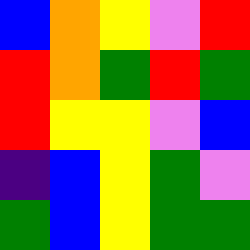[["blue", "orange", "yellow", "violet", "red"], ["red", "orange", "green", "red", "green"], ["red", "yellow", "yellow", "violet", "blue"], ["indigo", "blue", "yellow", "green", "violet"], ["green", "blue", "yellow", "green", "green"]]